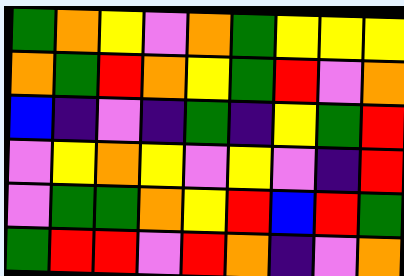[["green", "orange", "yellow", "violet", "orange", "green", "yellow", "yellow", "yellow"], ["orange", "green", "red", "orange", "yellow", "green", "red", "violet", "orange"], ["blue", "indigo", "violet", "indigo", "green", "indigo", "yellow", "green", "red"], ["violet", "yellow", "orange", "yellow", "violet", "yellow", "violet", "indigo", "red"], ["violet", "green", "green", "orange", "yellow", "red", "blue", "red", "green"], ["green", "red", "red", "violet", "red", "orange", "indigo", "violet", "orange"]]